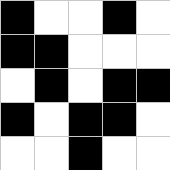[["black", "white", "white", "black", "white"], ["black", "black", "white", "white", "white"], ["white", "black", "white", "black", "black"], ["black", "white", "black", "black", "white"], ["white", "white", "black", "white", "white"]]